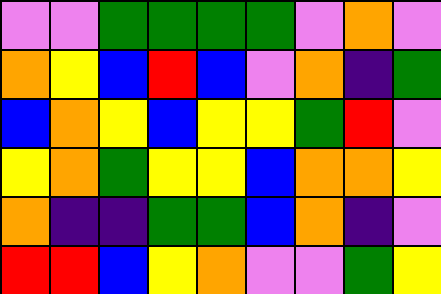[["violet", "violet", "green", "green", "green", "green", "violet", "orange", "violet"], ["orange", "yellow", "blue", "red", "blue", "violet", "orange", "indigo", "green"], ["blue", "orange", "yellow", "blue", "yellow", "yellow", "green", "red", "violet"], ["yellow", "orange", "green", "yellow", "yellow", "blue", "orange", "orange", "yellow"], ["orange", "indigo", "indigo", "green", "green", "blue", "orange", "indigo", "violet"], ["red", "red", "blue", "yellow", "orange", "violet", "violet", "green", "yellow"]]